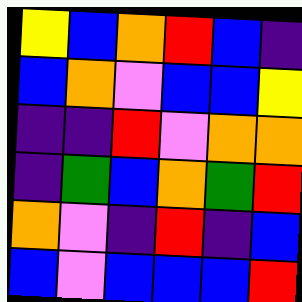[["yellow", "blue", "orange", "red", "blue", "indigo"], ["blue", "orange", "violet", "blue", "blue", "yellow"], ["indigo", "indigo", "red", "violet", "orange", "orange"], ["indigo", "green", "blue", "orange", "green", "red"], ["orange", "violet", "indigo", "red", "indigo", "blue"], ["blue", "violet", "blue", "blue", "blue", "red"]]